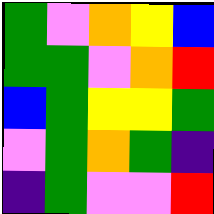[["green", "violet", "orange", "yellow", "blue"], ["green", "green", "violet", "orange", "red"], ["blue", "green", "yellow", "yellow", "green"], ["violet", "green", "orange", "green", "indigo"], ["indigo", "green", "violet", "violet", "red"]]